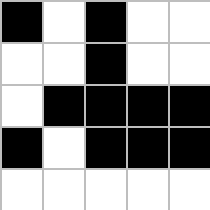[["black", "white", "black", "white", "white"], ["white", "white", "black", "white", "white"], ["white", "black", "black", "black", "black"], ["black", "white", "black", "black", "black"], ["white", "white", "white", "white", "white"]]